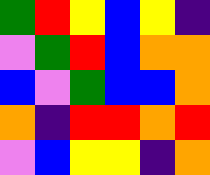[["green", "red", "yellow", "blue", "yellow", "indigo"], ["violet", "green", "red", "blue", "orange", "orange"], ["blue", "violet", "green", "blue", "blue", "orange"], ["orange", "indigo", "red", "red", "orange", "red"], ["violet", "blue", "yellow", "yellow", "indigo", "orange"]]